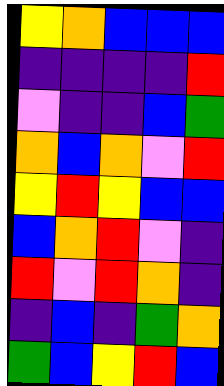[["yellow", "orange", "blue", "blue", "blue"], ["indigo", "indigo", "indigo", "indigo", "red"], ["violet", "indigo", "indigo", "blue", "green"], ["orange", "blue", "orange", "violet", "red"], ["yellow", "red", "yellow", "blue", "blue"], ["blue", "orange", "red", "violet", "indigo"], ["red", "violet", "red", "orange", "indigo"], ["indigo", "blue", "indigo", "green", "orange"], ["green", "blue", "yellow", "red", "blue"]]